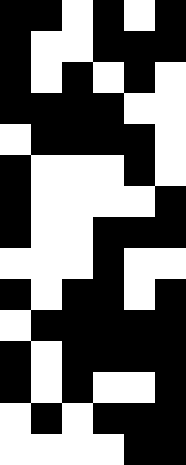[["black", "black", "white", "black", "white", "black"], ["black", "white", "white", "black", "black", "black"], ["black", "white", "black", "white", "black", "white"], ["black", "black", "black", "black", "white", "white"], ["white", "black", "black", "black", "black", "white"], ["black", "white", "white", "white", "black", "white"], ["black", "white", "white", "white", "white", "black"], ["black", "white", "white", "black", "black", "black"], ["white", "white", "white", "black", "white", "white"], ["black", "white", "black", "black", "white", "black"], ["white", "black", "black", "black", "black", "black"], ["black", "white", "black", "black", "black", "black"], ["black", "white", "black", "white", "white", "black"], ["white", "black", "white", "black", "black", "black"], ["white", "white", "white", "white", "black", "black"]]